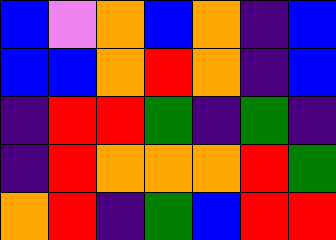[["blue", "violet", "orange", "blue", "orange", "indigo", "blue"], ["blue", "blue", "orange", "red", "orange", "indigo", "blue"], ["indigo", "red", "red", "green", "indigo", "green", "indigo"], ["indigo", "red", "orange", "orange", "orange", "red", "green"], ["orange", "red", "indigo", "green", "blue", "red", "red"]]